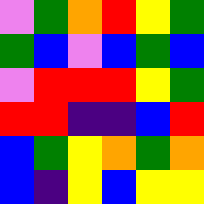[["violet", "green", "orange", "red", "yellow", "green"], ["green", "blue", "violet", "blue", "green", "blue"], ["violet", "red", "red", "red", "yellow", "green"], ["red", "red", "indigo", "indigo", "blue", "red"], ["blue", "green", "yellow", "orange", "green", "orange"], ["blue", "indigo", "yellow", "blue", "yellow", "yellow"]]